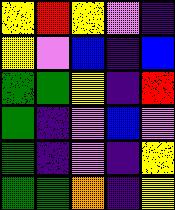[["yellow", "red", "yellow", "violet", "indigo"], ["yellow", "violet", "blue", "indigo", "blue"], ["green", "green", "yellow", "indigo", "red"], ["green", "indigo", "violet", "blue", "violet"], ["green", "indigo", "violet", "indigo", "yellow"], ["green", "green", "orange", "indigo", "yellow"]]